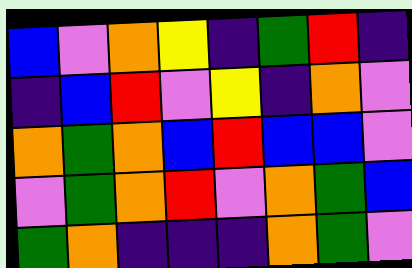[["blue", "violet", "orange", "yellow", "indigo", "green", "red", "indigo"], ["indigo", "blue", "red", "violet", "yellow", "indigo", "orange", "violet"], ["orange", "green", "orange", "blue", "red", "blue", "blue", "violet"], ["violet", "green", "orange", "red", "violet", "orange", "green", "blue"], ["green", "orange", "indigo", "indigo", "indigo", "orange", "green", "violet"]]